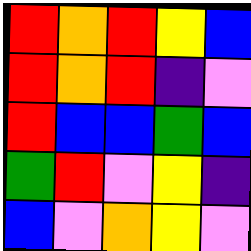[["red", "orange", "red", "yellow", "blue"], ["red", "orange", "red", "indigo", "violet"], ["red", "blue", "blue", "green", "blue"], ["green", "red", "violet", "yellow", "indigo"], ["blue", "violet", "orange", "yellow", "violet"]]